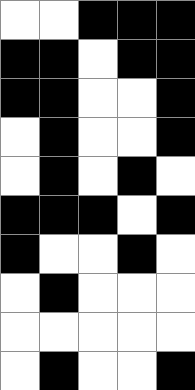[["white", "white", "black", "black", "black"], ["black", "black", "white", "black", "black"], ["black", "black", "white", "white", "black"], ["white", "black", "white", "white", "black"], ["white", "black", "white", "black", "white"], ["black", "black", "black", "white", "black"], ["black", "white", "white", "black", "white"], ["white", "black", "white", "white", "white"], ["white", "white", "white", "white", "white"], ["white", "black", "white", "white", "black"]]